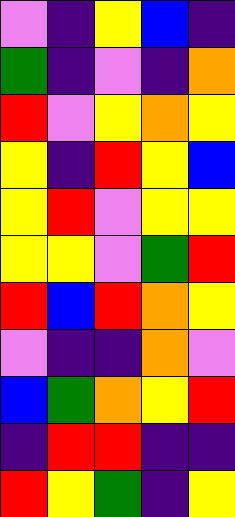[["violet", "indigo", "yellow", "blue", "indigo"], ["green", "indigo", "violet", "indigo", "orange"], ["red", "violet", "yellow", "orange", "yellow"], ["yellow", "indigo", "red", "yellow", "blue"], ["yellow", "red", "violet", "yellow", "yellow"], ["yellow", "yellow", "violet", "green", "red"], ["red", "blue", "red", "orange", "yellow"], ["violet", "indigo", "indigo", "orange", "violet"], ["blue", "green", "orange", "yellow", "red"], ["indigo", "red", "red", "indigo", "indigo"], ["red", "yellow", "green", "indigo", "yellow"]]